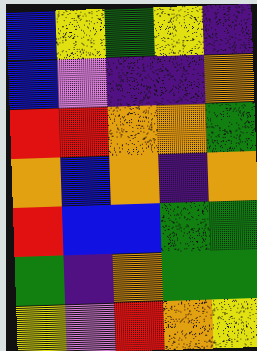[["blue", "yellow", "green", "yellow", "indigo"], ["blue", "violet", "indigo", "indigo", "orange"], ["red", "red", "orange", "orange", "green"], ["orange", "blue", "orange", "indigo", "orange"], ["red", "blue", "blue", "green", "green"], ["green", "indigo", "orange", "green", "green"], ["yellow", "violet", "red", "orange", "yellow"]]